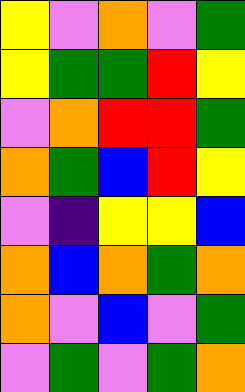[["yellow", "violet", "orange", "violet", "green"], ["yellow", "green", "green", "red", "yellow"], ["violet", "orange", "red", "red", "green"], ["orange", "green", "blue", "red", "yellow"], ["violet", "indigo", "yellow", "yellow", "blue"], ["orange", "blue", "orange", "green", "orange"], ["orange", "violet", "blue", "violet", "green"], ["violet", "green", "violet", "green", "orange"]]